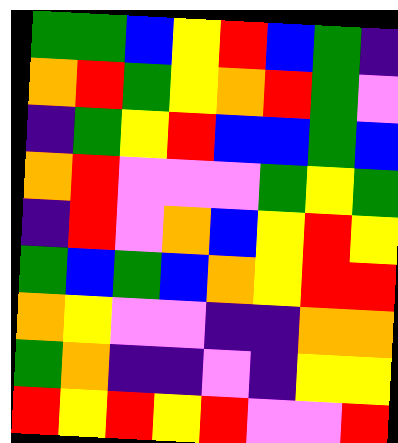[["green", "green", "blue", "yellow", "red", "blue", "green", "indigo"], ["orange", "red", "green", "yellow", "orange", "red", "green", "violet"], ["indigo", "green", "yellow", "red", "blue", "blue", "green", "blue"], ["orange", "red", "violet", "violet", "violet", "green", "yellow", "green"], ["indigo", "red", "violet", "orange", "blue", "yellow", "red", "yellow"], ["green", "blue", "green", "blue", "orange", "yellow", "red", "red"], ["orange", "yellow", "violet", "violet", "indigo", "indigo", "orange", "orange"], ["green", "orange", "indigo", "indigo", "violet", "indigo", "yellow", "yellow"], ["red", "yellow", "red", "yellow", "red", "violet", "violet", "red"]]